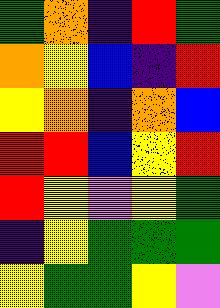[["green", "orange", "indigo", "red", "green"], ["orange", "yellow", "blue", "indigo", "red"], ["yellow", "orange", "indigo", "orange", "blue"], ["red", "red", "blue", "yellow", "red"], ["red", "yellow", "violet", "yellow", "green"], ["indigo", "yellow", "green", "green", "green"], ["yellow", "green", "green", "yellow", "violet"]]